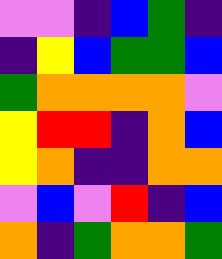[["violet", "violet", "indigo", "blue", "green", "indigo"], ["indigo", "yellow", "blue", "green", "green", "blue"], ["green", "orange", "orange", "orange", "orange", "violet"], ["yellow", "red", "red", "indigo", "orange", "blue"], ["yellow", "orange", "indigo", "indigo", "orange", "orange"], ["violet", "blue", "violet", "red", "indigo", "blue"], ["orange", "indigo", "green", "orange", "orange", "green"]]